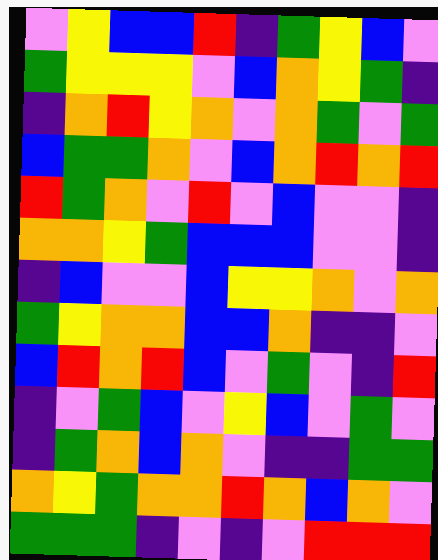[["violet", "yellow", "blue", "blue", "red", "indigo", "green", "yellow", "blue", "violet"], ["green", "yellow", "yellow", "yellow", "violet", "blue", "orange", "yellow", "green", "indigo"], ["indigo", "orange", "red", "yellow", "orange", "violet", "orange", "green", "violet", "green"], ["blue", "green", "green", "orange", "violet", "blue", "orange", "red", "orange", "red"], ["red", "green", "orange", "violet", "red", "violet", "blue", "violet", "violet", "indigo"], ["orange", "orange", "yellow", "green", "blue", "blue", "blue", "violet", "violet", "indigo"], ["indigo", "blue", "violet", "violet", "blue", "yellow", "yellow", "orange", "violet", "orange"], ["green", "yellow", "orange", "orange", "blue", "blue", "orange", "indigo", "indigo", "violet"], ["blue", "red", "orange", "red", "blue", "violet", "green", "violet", "indigo", "red"], ["indigo", "violet", "green", "blue", "violet", "yellow", "blue", "violet", "green", "violet"], ["indigo", "green", "orange", "blue", "orange", "violet", "indigo", "indigo", "green", "green"], ["orange", "yellow", "green", "orange", "orange", "red", "orange", "blue", "orange", "violet"], ["green", "green", "green", "indigo", "violet", "indigo", "violet", "red", "red", "red"]]